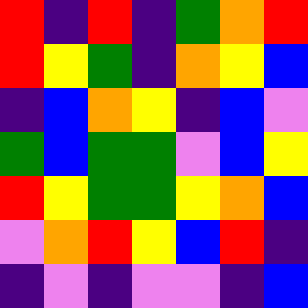[["red", "indigo", "red", "indigo", "green", "orange", "red"], ["red", "yellow", "green", "indigo", "orange", "yellow", "blue"], ["indigo", "blue", "orange", "yellow", "indigo", "blue", "violet"], ["green", "blue", "green", "green", "violet", "blue", "yellow"], ["red", "yellow", "green", "green", "yellow", "orange", "blue"], ["violet", "orange", "red", "yellow", "blue", "red", "indigo"], ["indigo", "violet", "indigo", "violet", "violet", "indigo", "blue"]]